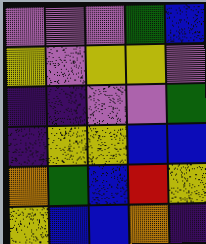[["violet", "violet", "violet", "green", "blue"], ["yellow", "violet", "yellow", "yellow", "violet"], ["indigo", "indigo", "violet", "violet", "green"], ["indigo", "yellow", "yellow", "blue", "blue"], ["orange", "green", "blue", "red", "yellow"], ["yellow", "blue", "blue", "orange", "indigo"]]